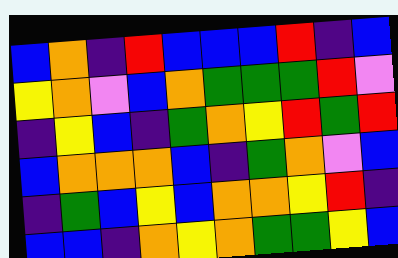[["blue", "orange", "indigo", "red", "blue", "blue", "blue", "red", "indigo", "blue"], ["yellow", "orange", "violet", "blue", "orange", "green", "green", "green", "red", "violet"], ["indigo", "yellow", "blue", "indigo", "green", "orange", "yellow", "red", "green", "red"], ["blue", "orange", "orange", "orange", "blue", "indigo", "green", "orange", "violet", "blue"], ["indigo", "green", "blue", "yellow", "blue", "orange", "orange", "yellow", "red", "indigo"], ["blue", "blue", "indigo", "orange", "yellow", "orange", "green", "green", "yellow", "blue"]]